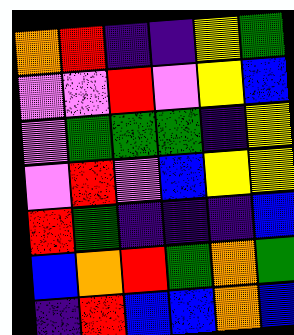[["orange", "red", "indigo", "indigo", "yellow", "green"], ["violet", "violet", "red", "violet", "yellow", "blue"], ["violet", "green", "green", "green", "indigo", "yellow"], ["violet", "red", "violet", "blue", "yellow", "yellow"], ["red", "green", "indigo", "indigo", "indigo", "blue"], ["blue", "orange", "red", "green", "orange", "green"], ["indigo", "red", "blue", "blue", "orange", "blue"]]